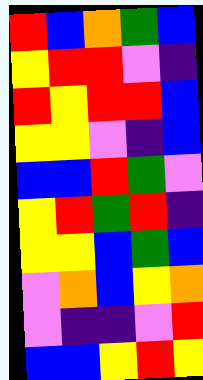[["red", "blue", "orange", "green", "blue"], ["yellow", "red", "red", "violet", "indigo"], ["red", "yellow", "red", "red", "blue"], ["yellow", "yellow", "violet", "indigo", "blue"], ["blue", "blue", "red", "green", "violet"], ["yellow", "red", "green", "red", "indigo"], ["yellow", "yellow", "blue", "green", "blue"], ["violet", "orange", "blue", "yellow", "orange"], ["violet", "indigo", "indigo", "violet", "red"], ["blue", "blue", "yellow", "red", "yellow"]]